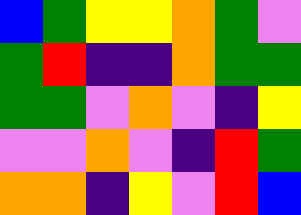[["blue", "green", "yellow", "yellow", "orange", "green", "violet"], ["green", "red", "indigo", "indigo", "orange", "green", "green"], ["green", "green", "violet", "orange", "violet", "indigo", "yellow"], ["violet", "violet", "orange", "violet", "indigo", "red", "green"], ["orange", "orange", "indigo", "yellow", "violet", "red", "blue"]]